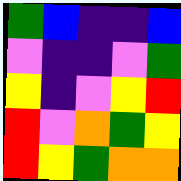[["green", "blue", "indigo", "indigo", "blue"], ["violet", "indigo", "indigo", "violet", "green"], ["yellow", "indigo", "violet", "yellow", "red"], ["red", "violet", "orange", "green", "yellow"], ["red", "yellow", "green", "orange", "orange"]]